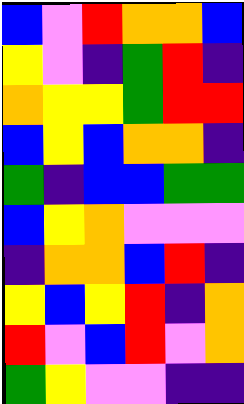[["blue", "violet", "red", "orange", "orange", "blue"], ["yellow", "violet", "indigo", "green", "red", "indigo"], ["orange", "yellow", "yellow", "green", "red", "red"], ["blue", "yellow", "blue", "orange", "orange", "indigo"], ["green", "indigo", "blue", "blue", "green", "green"], ["blue", "yellow", "orange", "violet", "violet", "violet"], ["indigo", "orange", "orange", "blue", "red", "indigo"], ["yellow", "blue", "yellow", "red", "indigo", "orange"], ["red", "violet", "blue", "red", "violet", "orange"], ["green", "yellow", "violet", "violet", "indigo", "indigo"]]